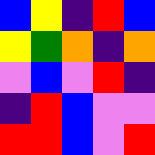[["blue", "yellow", "indigo", "red", "blue"], ["yellow", "green", "orange", "indigo", "orange"], ["violet", "blue", "violet", "red", "indigo"], ["indigo", "red", "blue", "violet", "violet"], ["red", "red", "blue", "violet", "red"]]